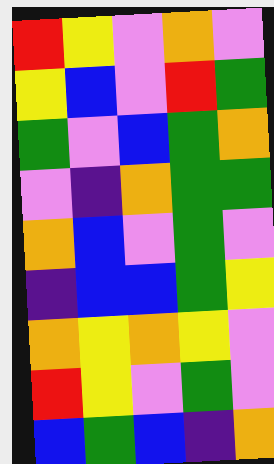[["red", "yellow", "violet", "orange", "violet"], ["yellow", "blue", "violet", "red", "green"], ["green", "violet", "blue", "green", "orange"], ["violet", "indigo", "orange", "green", "green"], ["orange", "blue", "violet", "green", "violet"], ["indigo", "blue", "blue", "green", "yellow"], ["orange", "yellow", "orange", "yellow", "violet"], ["red", "yellow", "violet", "green", "violet"], ["blue", "green", "blue", "indigo", "orange"]]